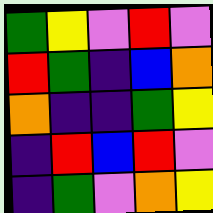[["green", "yellow", "violet", "red", "violet"], ["red", "green", "indigo", "blue", "orange"], ["orange", "indigo", "indigo", "green", "yellow"], ["indigo", "red", "blue", "red", "violet"], ["indigo", "green", "violet", "orange", "yellow"]]